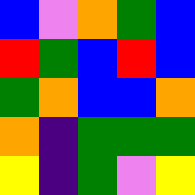[["blue", "violet", "orange", "green", "blue"], ["red", "green", "blue", "red", "blue"], ["green", "orange", "blue", "blue", "orange"], ["orange", "indigo", "green", "green", "green"], ["yellow", "indigo", "green", "violet", "yellow"]]